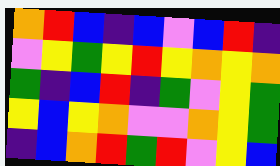[["orange", "red", "blue", "indigo", "blue", "violet", "blue", "red", "indigo"], ["violet", "yellow", "green", "yellow", "red", "yellow", "orange", "yellow", "orange"], ["green", "indigo", "blue", "red", "indigo", "green", "violet", "yellow", "green"], ["yellow", "blue", "yellow", "orange", "violet", "violet", "orange", "yellow", "green"], ["indigo", "blue", "orange", "red", "green", "red", "violet", "yellow", "blue"]]